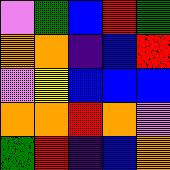[["violet", "green", "blue", "red", "green"], ["orange", "orange", "indigo", "blue", "red"], ["violet", "yellow", "blue", "blue", "blue"], ["orange", "orange", "red", "orange", "violet"], ["green", "red", "indigo", "blue", "orange"]]